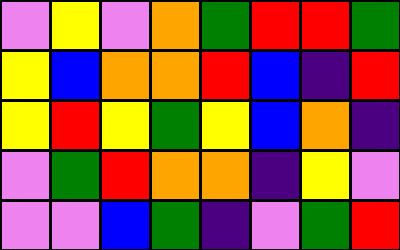[["violet", "yellow", "violet", "orange", "green", "red", "red", "green"], ["yellow", "blue", "orange", "orange", "red", "blue", "indigo", "red"], ["yellow", "red", "yellow", "green", "yellow", "blue", "orange", "indigo"], ["violet", "green", "red", "orange", "orange", "indigo", "yellow", "violet"], ["violet", "violet", "blue", "green", "indigo", "violet", "green", "red"]]